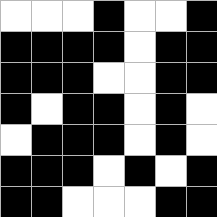[["white", "white", "white", "black", "white", "white", "black"], ["black", "black", "black", "black", "white", "black", "black"], ["black", "black", "black", "white", "white", "black", "black"], ["black", "white", "black", "black", "white", "black", "white"], ["white", "black", "black", "black", "white", "black", "white"], ["black", "black", "black", "white", "black", "white", "black"], ["black", "black", "white", "white", "white", "black", "black"]]